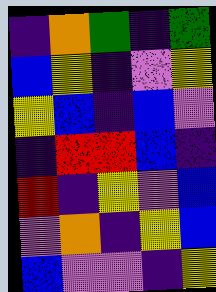[["indigo", "orange", "green", "indigo", "green"], ["blue", "yellow", "indigo", "violet", "yellow"], ["yellow", "blue", "indigo", "blue", "violet"], ["indigo", "red", "red", "blue", "indigo"], ["red", "indigo", "yellow", "violet", "blue"], ["violet", "orange", "indigo", "yellow", "blue"], ["blue", "violet", "violet", "indigo", "yellow"]]